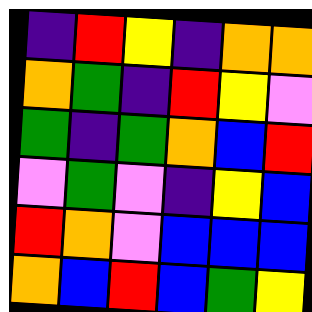[["indigo", "red", "yellow", "indigo", "orange", "orange"], ["orange", "green", "indigo", "red", "yellow", "violet"], ["green", "indigo", "green", "orange", "blue", "red"], ["violet", "green", "violet", "indigo", "yellow", "blue"], ["red", "orange", "violet", "blue", "blue", "blue"], ["orange", "blue", "red", "blue", "green", "yellow"]]